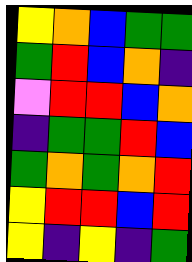[["yellow", "orange", "blue", "green", "green"], ["green", "red", "blue", "orange", "indigo"], ["violet", "red", "red", "blue", "orange"], ["indigo", "green", "green", "red", "blue"], ["green", "orange", "green", "orange", "red"], ["yellow", "red", "red", "blue", "red"], ["yellow", "indigo", "yellow", "indigo", "green"]]